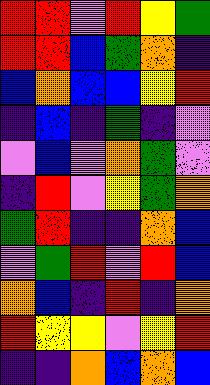[["red", "red", "violet", "red", "yellow", "green"], ["red", "red", "blue", "green", "orange", "indigo"], ["blue", "orange", "blue", "blue", "yellow", "red"], ["indigo", "blue", "indigo", "green", "indigo", "violet"], ["violet", "blue", "violet", "orange", "green", "violet"], ["indigo", "red", "violet", "yellow", "green", "orange"], ["green", "red", "indigo", "indigo", "orange", "blue"], ["violet", "green", "red", "violet", "red", "blue"], ["orange", "blue", "indigo", "red", "indigo", "orange"], ["red", "yellow", "yellow", "violet", "yellow", "red"], ["indigo", "indigo", "orange", "blue", "orange", "blue"]]